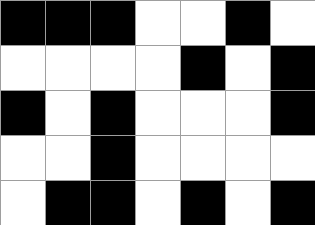[["black", "black", "black", "white", "white", "black", "white"], ["white", "white", "white", "white", "black", "white", "black"], ["black", "white", "black", "white", "white", "white", "black"], ["white", "white", "black", "white", "white", "white", "white"], ["white", "black", "black", "white", "black", "white", "black"]]